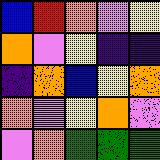[["blue", "red", "orange", "violet", "yellow"], ["orange", "violet", "yellow", "indigo", "indigo"], ["indigo", "orange", "blue", "yellow", "orange"], ["orange", "violet", "yellow", "orange", "violet"], ["violet", "orange", "green", "green", "green"]]